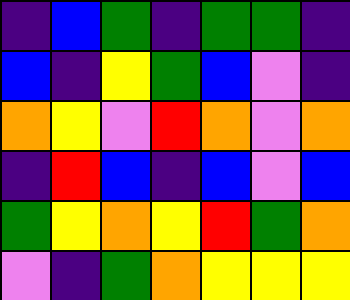[["indigo", "blue", "green", "indigo", "green", "green", "indigo"], ["blue", "indigo", "yellow", "green", "blue", "violet", "indigo"], ["orange", "yellow", "violet", "red", "orange", "violet", "orange"], ["indigo", "red", "blue", "indigo", "blue", "violet", "blue"], ["green", "yellow", "orange", "yellow", "red", "green", "orange"], ["violet", "indigo", "green", "orange", "yellow", "yellow", "yellow"]]